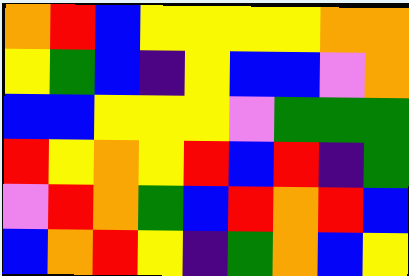[["orange", "red", "blue", "yellow", "yellow", "yellow", "yellow", "orange", "orange"], ["yellow", "green", "blue", "indigo", "yellow", "blue", "blue", "violet", "orange"], ["blue", "blue", "yellow", "yellow", "yellow", "violet", "green", "green", "green"], ["red", "yellow", "orange", "yellow", "red", "blue", "red", "indigo", "green"], ["violet", "red", "orange", "green", "blue", "red", "orange", "red", "blue"], ["blue", "orange", "red", "yellow", "indigo", "green", "orange", "blue", "yellow"]]